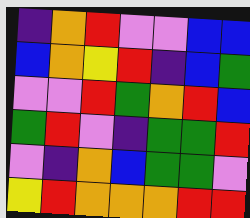[["indigo", "orange", "red", "violet", "violet", "blue", "blue"], ["blue", "orange", "yellow", "red", "indigo", "blue", "green"], ["violet", "violet", "red", "green", "orange", "red", "blue"], ["green", "red", "violet", "indigo", "green", "green", "red"], ["violet", "indigo", "orange", "blue", "green", "green", "violet"], ["yellow", "red", "orange", "orange", "orange", "red", "red"]]